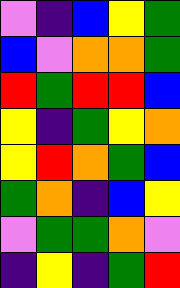[["violet", "indigo", "blue", "yellow", "green"], ["blue", "violet", "orange", "orange", "green"], ["red", "green", "red", "red", "blue"], ["yellow", "indigo", "green", "yellow", "orange"], ["yellow", "red", "orange", "green", "blue"], ["green", "orange", "indigo", "blue", "yellow"], ["violet", "green", "green", "orange", "violet"], ["indigo", "yellow", "indigo", "green", "red"]]